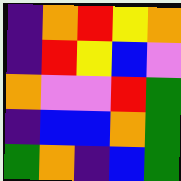[["indigo", "orange", "red", "yellow", "orange"], ["indigo", "red", "yellow", "blue", "violet"], ["orange", "violet", "violet", "red", "green"], ["indigo", "blue", "blue", "orange", "green"], ["green", "orange", "indigo", "blue", "green"]]